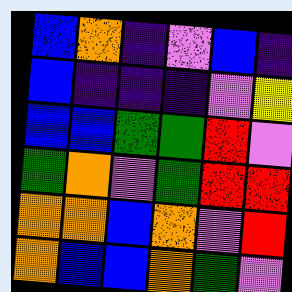[["blue", "orange", "indigo", "violet", "blue", "indigo"], ["blue", "indigo", "indigo", "indigo", "violet", "yellow"], ["blue", "blue", "green", "green", "red", "violet"], ["green", "orange", "violet", "green", "red", "red"], ["orange", "orange", "blue", "orange", "violet", "red"], ["orange", "blue", "blue", "orange", "green", "violet"]]